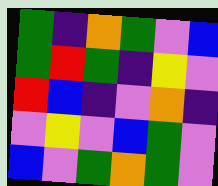[["green", "indigo", "orange", "green", "violet", "blue"], ["green", "red", "green", "indigo", "yellow", "violet"], ["red", "blue", "indigo", "violet", "orange", "indigo"], ["violet", "yellow", "violet", "blue", "green", "violet"], ["blue", "violet", "green", "orange", "green", "violet"]]